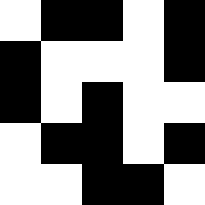[["white", "black", "black", "white", "black"], ["black", "white", "white", "white", "black"], ["black", "white", "black", "white", "white"], ["white", "black", "black", "white", "black"], ["white", "white", "black", "black", "white"]]